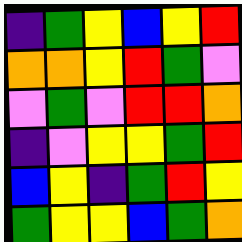[["indigo", "green", "yellow", "blue", "yellow", "red"], ["orange", "orange", "yellow", "red", "green", "violet"], ["violet", "green", "violet", "red", "red", "orange"], ["indigo", "violet", "yellow", "yellow", "green", "red"], ["blue", "yellow", "indigo", "green", "red", "yellow"], ["green", "yellow", "yellow", "blue", "green", "orange"]]